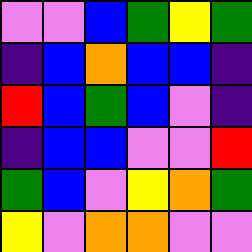[["violet", "violet", "blue", "green", "yellow", "green"], ["indigo", "blue", "orange", "blue", "blue", "indigo"], ["red", "blue", "green", "blue", "violet", "indigo"], ["indigo", "blue", "blue", "violet", "violet", "red"], ["green", "blue", "violet", "yellow", "orange", "green"], ["yellow", "violet", "orange", "orange", "violet", "violet"]]